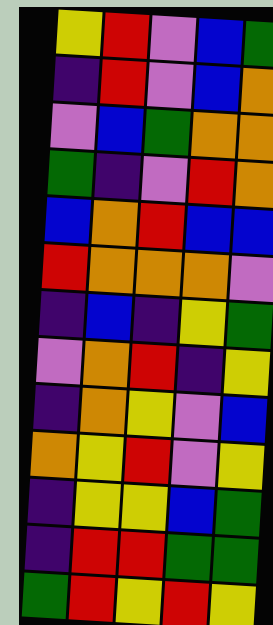[["yellow", "red", "violet", "blue", "green"], ["indigo", "red", "violet", "blue", "orange"], ["violet", "blue", "green", "orange", "orange"], ["green", "indigo", "violet", "red", "orange"], ["blue", "orange", "red", "blue", "blue"], ["red", "orange", "orange", "orange", "violet"], ["indigo", "blue", "indigo", "yellow", "green"], ["violet", "orange", "red", "indigo", "yellow"], ["indigo", "orange", "yellow", "violet", "blue"], ["orange", "yellow", "red", "violet", "yellow"], ["indigo", "yellow", "yellow", "blue", "green"], ["indigo", "red", "red", "green", "green"], ["green", "red", "yellow", "red", "yellow"]]